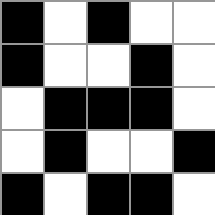[["black", "white", "black", "white", "white"], ["black", "white", "white", "black", "white"], ["white", "black", "black", "black", "white"], ["white", "black", "white", "white", "black"], ["black", "white", "black", "black", "white"]]